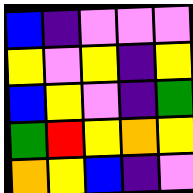[["blue", "indigo", "violet", "violet", "violet"], ["yellow", "violet", "yellow", "indigo", "yellow"], ["blue", "yellow", "violet", "indigo", "green"], ["green", "red", "yellow", "orange", "yellow"], ["orange", "yellow", "blue", "indigo", "violet"]]